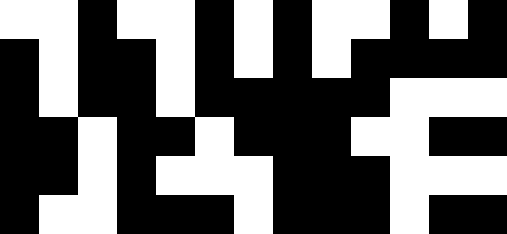[["white", "white", "black", "white", "white", "black", "white", "black", "white", "white", "black", "white", "black"], ["black", "white", "black", "black", "white", "black", "white", "black", "white", "black", "black", "black", "black"], ["black", "white", "black", "black", "white", "black", "black", "black", "black", "black", "white", "white", "white"], ["black", "black", "white", "black", "black", "white", "black", "black", "black", "white", "white", "black", "black"], ["black", "black", "white", "black", "white", "white", "white", "black", "black", "black", "white", "white", "white"], ["black", "white", "white", "black", "black", "black", "white", "black", "black", "black", "white", "black", "black"]]